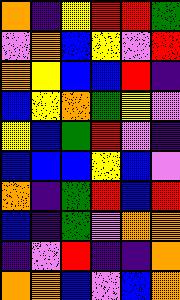[["orange", "indigo", "yellow", "red", "red", "green"], ["violet", "orange", "blue", "yellow", "violet", "red"], ["orange", "yellow", "blue", "blue", "red", "indigo"], ["blue", "yellow", "orange", "green", "yellow", "violet"], ["yellow", "blue", "green", "red", "violet", "indigo"], ["blue", "blue", "blue", "yellow", "blue", "violet"], ["orange", "indigo", "green", "red", "blue", "red"], ["blue", "indigo", "green", "violet", "orange", "orange"], ["indigo", "violet", "red", "indigo", "indigo", "orange"], ["orange", "orange", "blue", "violet", "blue", "orange"]]